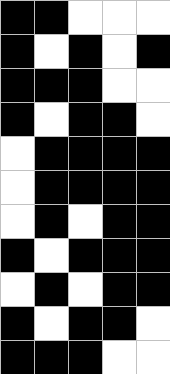[["black", "black", "white", "white", "white"], ["black", "white", "black", "white", "black"], ["black", "black", "black", "white", "white"], ["black", "white", "black", "black", "white"], ["white", "black", "black", "black", "black"], ["white", "black", "black", "black", "black"], ["white", "black", "white", "black", "black"], ["black", "white", "black", "black", "black"], ["white", "black", "white", "black", "black"], ["black", "white", "black", "black", "white"], ["black", "black", "black", "white", "white"]]